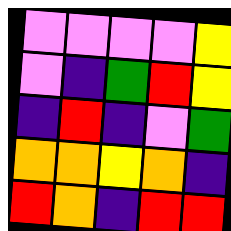[["violet", "violet", "violet", "violet", "yellow"], ["violet", "indigo", "green", "red", "yellow"], ["indigo", "red", "indigo", "violet", "green"], ["orange", "orange", "yellow", "orange", "indigo"], ["red", "orange", "indigo", "red", "red"]]